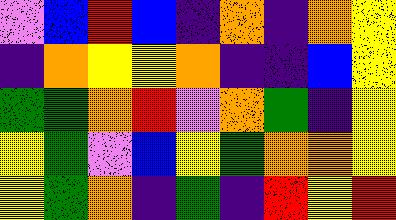[["violet", "blue", "red", "blue", "indigo", "orange", "indigo", "orange", "yellow"], ["indigo", "orange", "yellow", "yellow", "orange", "indigo", "indigo", "blue", "yellow"], ["green", "green", "orange", "red", "violet", "orange", "green", "indigo", "yellow"], ["yellow", "green", "violet", "blue", "yellow", "green", "orange", "orange", "yellow"], ["yellow", "green", "orange", "indigo", "green", "indigo", "red", "yellow", "red"]]